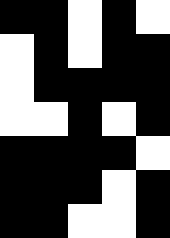[["black", "black", "white", "black", "white"], ["white", "black", "white", "black", "black"], ["white", "black", "black", "black", "black"], ["white", "white", "black", "white", "black"], ["black", "black", "black", "black", "white"], ["black", "black", "black", "white", "black"], ["black", "black", "white", "white", "black"]]